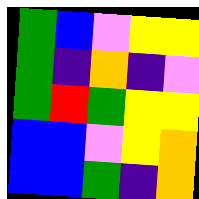[["green", "blue", "violet", "yellow", "yellow"], ["green", "indigo", "orange", "indigo", "violet"], ["green", "red", "green", "yellow", "yellow"], ["blue", "blue", "violet", "yellow", "orange"], ["blue", "blue", "green", "indigo", "orange"]]